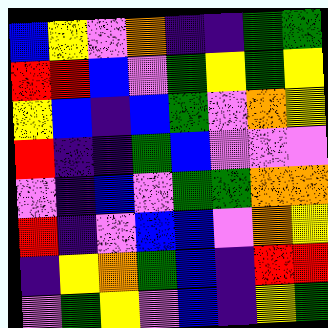[["blue", "yellow", "violet", "orange", "indigo", "indigo", "green", "green"], ["red", "red", "blue", "violet", "green", "yellow", "green", "yellow"], ["yellow", "blue", "indigo", "blue", "green", "violet", "orange", "yellow"], ["red", "indigo", "indigo", "green", "blue", "violet", "violet", "violet"], ["violet", "indigo", "blue", "violet", "green", "green", "orange", "orange"], ["red", "indigo", "violet", "blue", "blue", "violet", "orange", "yellow"], ["indigo", "yellow", "orange", "green", "blue", "indigo", "red", "red"], ["violet", "green", "yellow", "violet", "blue", "indigo", "yellow", "green"]]